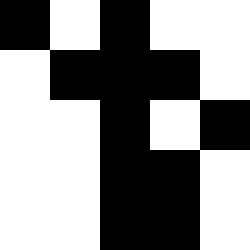[["black", "white", "black", "white", "white"], ["white", "black", "black", "black", "white"], ["white", "white", "black", "white", "black"], ["white", "white", "black", "black", "white"], ["white", "white", "black", "black", "white"]]